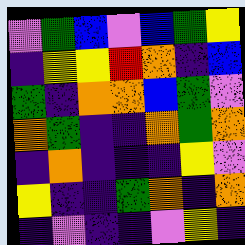[["violet", "green", "blue", "violet", "blue", "green", "yellow"], ["indigo", "yellow", "yellow", "red", "orange", "indigo", "blue"], ["green", "indigo", "orange", "orange", "blue", "green", "violet"], ["orange", "green", "indigo", "indigo", "orange", "green", "orange"], ["indigo", "orange", "indigo", "indigo", "indigo", "yellow", "violet"], ["yellow", "indigo", "indigo", "green", "orange", "indigo", "orange"], ["indigo", "violet", "indigo", "indigo", "violet", "yellow", "indigo"]]